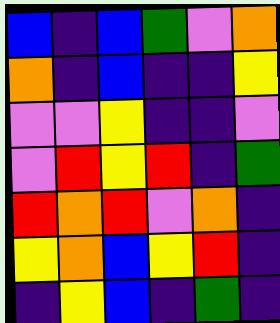[["blue", "indigo", "blue", "green", "violet", "orange"], ["orange", "indigo", "blue", "indigo", "indigo", "yellow"], ["violet", "violet", "yellow", "indigo", "indigo", "violet"], ["violet", "red", "yellow", "red", "indigo", "green"], ["red", "orange", "red", "violet", "orange", "indigo"], ["yellow", "orange", "blue", "yellow", "red", "indigo"], ["indigo", "yellow", "blue", "indigo", "green", "indigo"]]